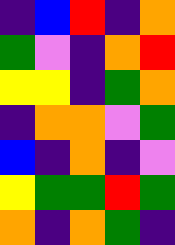[["indigo", "blue", "red", "indigo", "orange"], ["green", "violet", "indigo", "orange", "red"], ["yellow", "yellow", "indigo", "green", "orange"], ["indigo", "orange", "orange", "violet", "green"], ["blue", "indigo", "orange", "indigo", "violet"], ["yellow", "green", "green", "red", "green"], ["orange", "indigo", "orange", "green", "indigo"]]